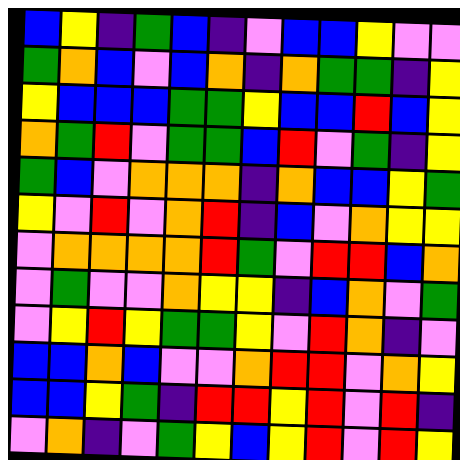[["blue", "yellow", "indigo", "green", "blue", "indigo", "violet", "blue", "blue", "yellow", "violet", "violet"], ["green", "orange", "blue", "violet", "blue", "orange", "indigo", "orange", "green", "green", "indigo", "yellow"], ["yellow", "blue", "blue", "blue", "green", "green", "yellow", "blue", "blue", "red", "blue", "yellow"], ["orange", "green", "red", "violet", "green", "green", "blue", "red", "violet", "green", "indigo", "yellow"], ["green", "blue", "violet", "orange", "orange", "orange", "indigo", "orange", "blue", "blue", "yellow", "green"], ["yellow", "violet", "red", "violet", "orange", "red", "indigo", "blue", "violet", "orange", "yellow", "yellow"], ["violet", "orange", "orange", "orange", "orange", "red", "green", "violet", "red", "red", "blue", "orange"], ["violet", "green", "violet", "violet", "orange", "yellow", "yellow", "indigo", "blue", "orange", "violet", "green"], ["violet", "yellow", "red", "yellow", "green", "green", "yellow", "violet", "red", "orange", "indigo", "violet"], ["blue", "blue", "orange", "blue", "violet", "violet", "orange", "red", "red", "violet", "orange", "yellow"], ["blue", "blue", "yellow", "green", "indigo", "red", "red", "yellow", "red", "violet", "red", "indigo"], ["violet", "orange", "indigo", "violet", "green", "yellow", "blue", "yellow", "red", "violet", "red", "yellow"]]